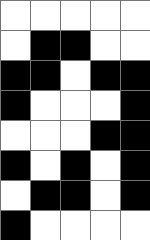[["white", "white", "white", "white", "white"], ["white", "black", "black", "white", "white"], ["black", "black", "white", "black", "black"], ["black", "white", "white", "white", "black"], ["white", "white", "white", "black", "black"], ["black", "white", "black", "white", "black"], ["white", "black", "black", "white", "black"], ["black", "white", "white", "white", "white"]]